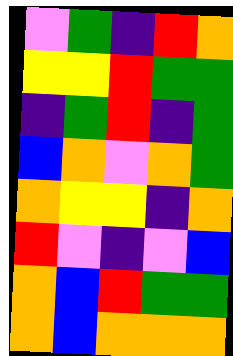[["violet", "green", "indigo", "red", "orange"], ["yellow", "yellow", "red", "green", "green"], ["indigo", "green", "red", "indigo", "green"], ["blue", "orange", "violet", "orange", "green"], ["orange", "yellow", "yellow", "indigo", "orange"], ["red", "violet", "indigo", "violet", "blue"], ["orange", "blue", "red", "green", "green"], ["orange", "blue", "orange", "orange", "orange"]]